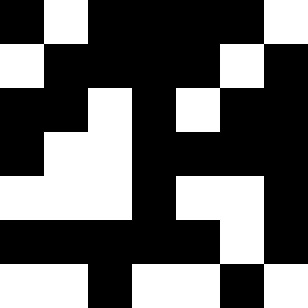[["black", "white", "black", "black", "black", "black", "white"], ["white", "black", "black", "black", "black", "white", "black"], ["black", "black", "white", "black", "white", "black", "black"], ["black", "white", "white", "black", "black", "black", "black"], ["white", "white", "white", "black", "white", "white", "black"], ["black", "black", "black", "black", "black", "white", "black"], ["white", "white", "black", "white", "white", "black", "white"]]